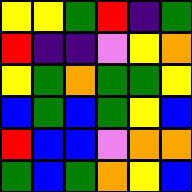[["yellow", "yellow", "green", "red", "indigo", "green"], ["red", "indigo", "indigo", "violet", "yellow", "orange"], ["yellow", "green", "orange", "green", "green", "yellow"], ["blue", "green", "blue", "green", "yellow", "blue"], ["red", "blue", "blue", "violet", "orange", "orange"], ["green", "blue", "green", "orange", "yellow", "blue"]]